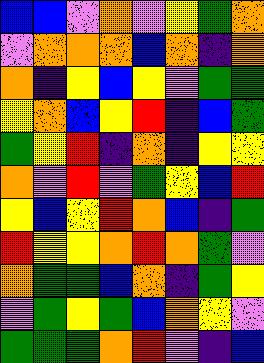[["blue", "blue", "violet", "orange", "violet", "yellow", "green", "orange"], ["violet", "orange", "orange", "orange", "blue", "orange", "indigo", "orange"], ["orange", "indigo", "yellow", "blue", "yellow", "violet", "green", "green"], ["yellow", "orange", "blue", "yellow", "red", "indigo", "blue", "green"], ["green", "yellow", "red", "indigo", "orange", "indigo", "yellow", "yellow"], ["orange", "violet", "red", "violet", "green", "yellow", "blue", "red"], ["yellow", "blue", "yellow", "red", "orange", "blue", "indigo", "green"], ["red", "yellow", "yellow", "orange", "red", "orange", "green", "violet"], ["orange", "green", "green", "blue", "orange", "indigo", "green", "yellow"], ["violet", "green", "yellow", "green", "blue", "orange", "yellow", "violet"], ["green", "green", "green", "orange", "red", "violet", "indigo", "blue"]]